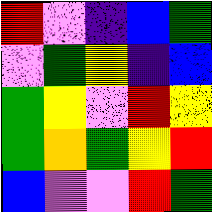[["red", "violet", "indigo", "blue", "green"], ["violet", "green", "yellow", "indigo", "blue"], ["green", "yellow", "violet", "red", "yellow"], ["green", "orange", "green", "yellow", "red"], ["blue", "violet", "violet", "red", "green"]]